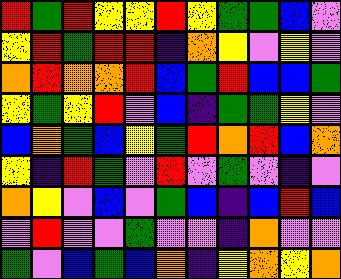[["red", "green", "red", "yellow", "yellow", "red", "yellow", "green", "green", "blue", "violet"], ["yellow", "red", "green", "red", "red", "indigo", "orange", "yellow", "violet", "yellow", "violet"], ["orange", "red", "orange", "orange", "red", "blue", "green", "red", "blue", "blue", "green"], ["yellow", "green", "yellow", "red", "violet", "blue", "indigo", "green", "green", "yellow", "violet"], ["blue", "orange", "green", "blue", "yellow", "green", "red", "orange", "red", "blue", "orange"], ["yellow", "indigo", "red", "green", "violet", "red", "violet", "green", "violet", "indigo", "violet"], ["orange", "yellow", "violet", "blue", "violet", "green", "blue", "indigo", "blue", "red", "blue"], ["violet", "red", "violet", "violet", "green", "violet", "violet", "indigo", "orange", "violet", "violet"], ["green", "violet", "blue", "green", "blue", "orange", "indigo", "yellow", "orange", "yellow", "orange"]]